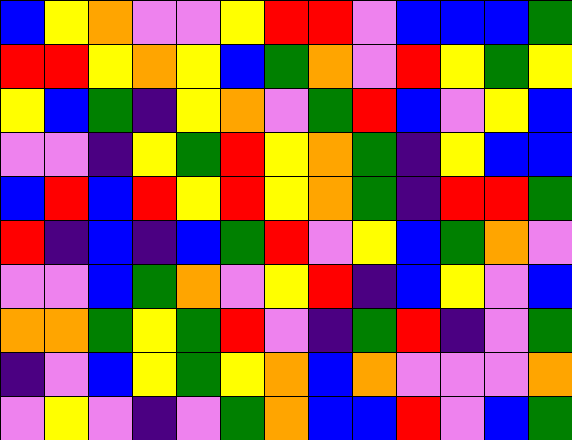[["blue", "yellow", "orange", "violet", "violet", "yellow", "red", "red", "violet", "blue", "blue", "blue", "green"], ["red", "red", "yellow", "orange", "yellow", "blue", "green", "orange", "violet", "red", "yellow", "green", "yellow"], ["yellow", "blue", "green", "indigo", "yellow", "orange", "violet", "green", "red", "blue", "violet", "yellow", "blue"], ["violet", "violet", "indigo", "yellow", "green", "red", "yellow", "orange", "green", "indigo", "yellow", "blue", "blue"], ["blue", "red", "blue", "red", "yellow", "red", "yellow", "orange", "green", "indigo", "red", "red", "green"], ["red", "indigo", "blue", "indigo", "blue", "green", "red", "violet", "yellow", "blue", "green", "orange", "violet"], ["violet", "violet", "blue", "green", "orange", "violet", "yellow", "red", "indigo", "blue", "yellow", "violet", "blue"], ["orange", "orange", "green", "yellow", "green", "red", "violet", "indigo", "green", "red", "indigo", "violet", "green"], ["indigo", "violet", "blue", "yellow", "green", "yellow", "orange", "blue", "orange", "violet", "violet", "violet", "orange"], ["violet", "yellow", "violet", "indigo", "violet", "green", "orange", "blue", "blue", "red", "violet", "blue", "green"]]